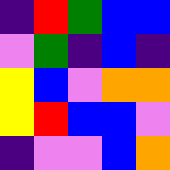[["indigo", "red", "green", "blue", "blue"], ["violet", "green", "indigo", "blue", "indigo"], ["yellow", "blue", "violet", "orange", "orange"], ["yellow", "red", "blue", "blue", "violet"], ["indigo", "violet", "violet", "blue", "orange"]]